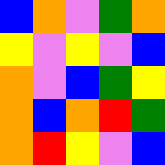[["blue", "orange", "violet", "green", "orange"], ["yellow", "violet", "yellow", "violet", "blue"], ["orange", "violet", "blue", "green", "yellow"], ["orange", "blue", "orange", "red", "green"], ["orange", "red", "yellow", "violet", "blue"]]